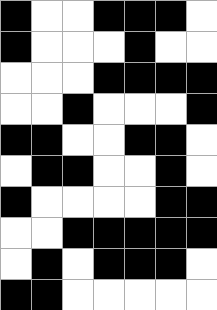[["black", "white", "white", "black", "black", "black", "white"], ["black", "white", "white", "white", "black", "white", "white"], ["white", "white", "white", "black", "black", "black", "black"], ["white", "white", "black", "white", "white", "white", "black"], ["black", "black", "white", "white", "black", "black", "white"], ["white", "black", "black", "white", "white", "black", "white"], ["black", "white", "white", "white", "white", "black", "black"], ["white", "white", "black", "black", "black", "black", "black"], ["white", "black", "white", "black", "black", "black", "white"], ["black", "black", "white", "white", "white", "white", "white"]]